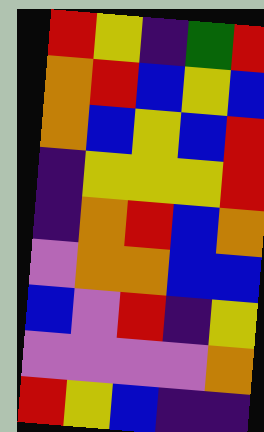[["red", "yellow", "indigo", "green", "red"], ["orange", "red", "blue", "yellow", "blue"], ["orange", "blue", "yellow", "blue", "red"], ["indigo", "yellow", "yellow", "yellow", "red"], ["indigo", "orange", "red", "blue", "orange"], ["violet", "orange", "orange", "blue", "blue"], ["blue", "violet", "red", "indigo", "yellow"], ["violet", "violet", "violet", "violet", "orange"], ["red", "yellow", "blue", "indigo", "indigo"]]